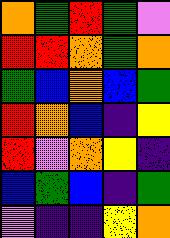[["orange", "green", "red", "green", "violet"], ["red", "red", "orange", "green", "orange"], ["green", "blue", "orange", "blue", "green"], ["red", "orange", "blue", "indigo", "yellow"], ["red", "violet", "orange", "yellow", "indigo"], ["blue", "green", "blue", "indigo", "green"], ["violet", "indigo", "indigo", "yellow", "orange"]]